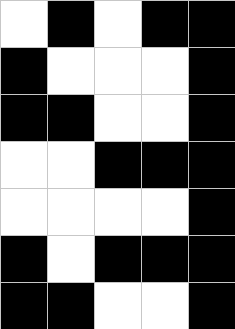[["white", "black", "white", "black", "black"], ["black", "white", "white", "white", "black"], ["black", "black", "white", "white", "black"], ["white", "white", "black", "black", "black"], ["white", "white", "white", "white", "black"], ["black", "white", "black", "black", "black"], ["black", "black", "white", "white", "black"]]